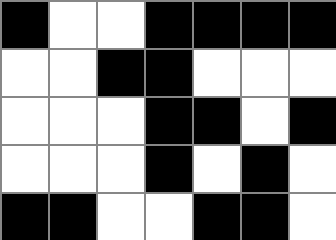[["black", "white", "white", "black", "black", "black", "black"], ["white", "white", "black", "black", "white", "white", "white"], ["white", "white", "white", "black", "black", "white", "black"], ["white", "white", "white", "black", "white", "black", "white"], ["black", "black", "white", "white", "black", "black", "white"]]